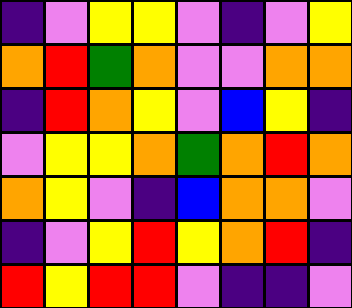[["indigo", "violet", "yellow", "yellow", "violet", "indigo", "violet", "yellow"], ["orange", "red", "green", "orange", "violet", "violet", "orange", "orange"], ["indigo", "red", "orange", "yellow", "violet", "blue", "yellow", "indigo"], ["violet", "yellow", "yellow", "orange", "green", "orange", "red", "orange"], ["orange", "yellow", "violet", "indigo", "blue", "orange", "orange", "violet"], ["indigo", "violet", "yellow", "red", "yellow", "orange", "red", "indigo"], ["red", "yellow", "red", "red", "violet", "indigo", "indigo", "violet"]]